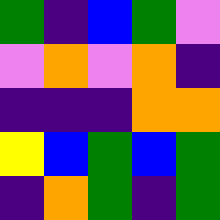[["green", "indigo", "blue", "green", "violet"], ["violet", "orange", "violet", "orange", "indigo"], ["indigo", "indigo", "indigo", "orange", "orange"], ["yellow", "blue", "green", "blue", "green"], ["indigo", "orange", "green", "indigo", "green"]]